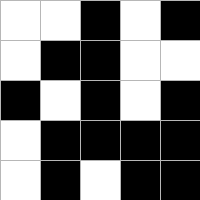[["white", "white", "black", "white", "black"], ["white", "black", "black", "white", "white"], ["black", "white", "black", "white", "black"], ["white", "black", "black", "black", "black"], ["white", "black", "white", "black", "black"]]